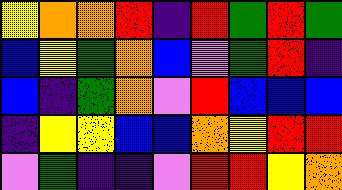[["yellow", "orange", "orange", "red", "indigo", "red", "green", "red", "green"], ["blue", "yellow", "green", "orange", "blue", "violet", "green", "red", "indigo"], ["blue", "indigo", "green", "orange", "violet", "red", "blue", "blue", "blue"], ["indigo", "yellow", "yellow", "blue", "blue", "orange", "yellow", "red", "red"], ["violet", "green", "indigo", "indigo", "violet", "red", "red", "yellow", "orange"]]